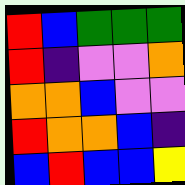[["red", "blue", "green", "green", "green"], ["red", "indigo", "violet", "violet", "orange"], ["orange", "orange", "blue", "violet", "violet"], ["red", "orange", "orange", "blue", "indigo"], ["blue", "red", "blue", "blue", "yellow"]]